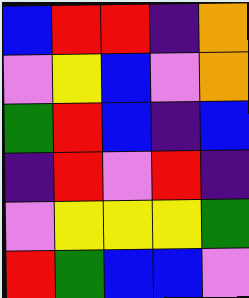[["blue", "red", "red", "indigo", "orange"], ["violet", "yellow", "blue", "violet", "orange"], ["green", "red", "blue", "indigo", "blue"], ["indigo", "red", "violet", "red", "indigo"], ["violet", "yellow", "yellow", "yellow", "green"], ["red", "green", "blue", "blue", "violet"]]